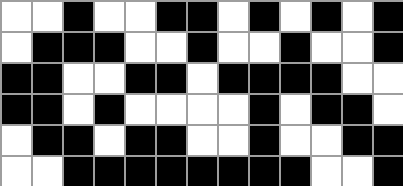[["white", "white", "black", "white", "white", "black", "black", "white", "black", "white", "black", "white", "black"], ["white", "black", "black", "black", "white", "white", "black", "white", "white", "black", "white", "white", "black"], ["black", "black", "white", "white", "black", "black", "white", "black", "black", "black", "black", "white", "white"], ["black", "black", "white", "black", "white", "white", "white", "white", "black", "white", "black", "black", "white"], ["white", "black", "black", "white", "black", "black", "white", "white", "black", "white", "white", "black", "black"], ["white", "white", "black", "black", "black", "black", "black", "black", "black", "black", "white", "white", "black"]]